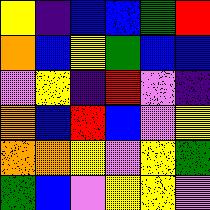[["yellow", "indigo", "blue", "blue", "green", "red"], ["orange", "blue", "yellow", "green", "blue", "blue"], ["violet", "yellow", "indigo", "red", "violet", "indigo"], ["orange", "blue", "red", "blue", "violet", "yellow"], ["orange", "orange", "yellow", "violet", "yellow", "green"], ["green", "blue", "violet", "yellow", "yellow", "violet"]]